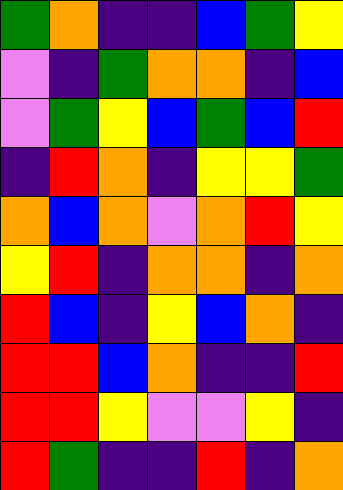[["green", "orange", "indigo", "indigo", "blue", "green", "yellow"], ["violet", "indigo", "green", "orange", "orange", "indigo", "blue"], ["violet", "green", "yellow", "blue", "green", "blue", "red"], ["indigo", "red", "orange", "indigo", "yellow", "yellow", "green"], ["orange", "blue", "orange", "violet", "orange", "red", "yellow"], ["yellow", "red", "indigo", "orange", "orange", "indigo", "orange"], ["red", "blue", "indigo", "yellow", "blue", "orange", "indigo"], ["red", "red", "blue", "orange", "indigo", "indigo", "red"], ["red", "red", "yellow", "violet", "violet", "yellow", "indigo"], ["red", "green", "indigo", "indigo", "red", "indigo", "orange"]]